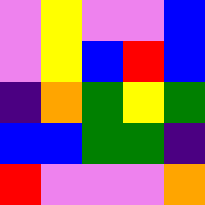[["violet", "yellow", "violet", "violet", "blue"], ["violet", "yellow", "blue", "red", "blue"], ["indigo", "orange", "green", "yellow", "green"], ["blue", "blue", "green", "green", "indigo"], ["red", "violet", "violet", "violet", "orange"]]